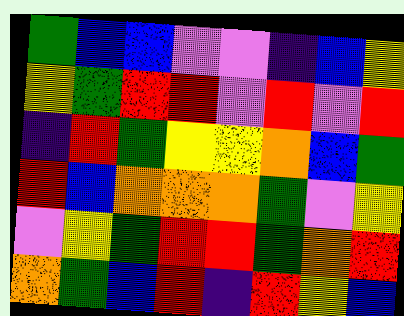[["green", "blue", "blue", "violet", "violet", "indigo", "blue", "yellow"], ["yellow", "green", "red", "red", "violet", "red", "violet", "red"], ["indigo", "red", "green", "yellow", "yellow", "orange", "blue", "green"], ["red", "blue", "orange", "orange", "orange", "green", "violet", "yellow"], ["violet", "yellow", "green", "red", "red", "green", "orange", "red"], ["orange", "green", "blue", "red", "indigo", "red", "yellow", "blue"]]